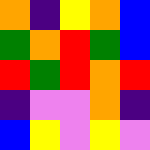[["orange", "indigo", "yellow", "orange", "blue"], ["green", "orange", "red", "green", "blue"], ["red", "green", "red", "orange", "red"], ["indigo", "violet", "violet", "orange", "indigo"], ["blue", "yellow", "violet", "yellow", "violet"]]